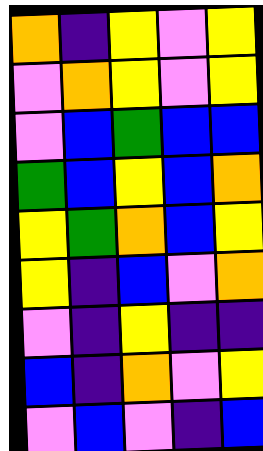[["orange", "indigo", "yellow", "violet", "yellow"], ["violet", "orange", "yellow", "violet", "yellow"], ["violet", "blue", "green", "blue", "blue"], ["green", "blue", "yellow", "blue", "orange"], ["yellow", "green", "orange", "blue", "yellow"], ["yellow", "indigo", "blue", "violet", "orange"], ["violet", "indigo", "yellow", "indigo", "indigo"], ["blue", "indigo", "orange", "violet", "yellow"], ["violet", "blue", "violet", "indigo", "blue"]]